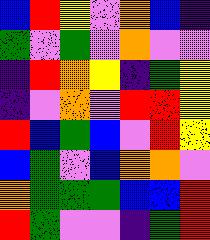[["blue", "red", "yellow", "violet", "orange", "blue", "indigo"], ["green", "violet", "green", "violet", "orange", "violet", "violet"], ["indigo", "red", "orange", "yellow", "indigo", "green", "yellow"], ["indigo", "violet", "orange", "violet", "red", "red", "yellow"], ["red", "blue", "green", "blue", "violet", "red", "yellow"], ["blue", "green", "violet", "blue", "orange", "orange", "violet"], ["orange", "green", "green", "green", "blue", "blue", "red"], ["red", "green", "violet", "violet", "indigo", "green", "red"]]